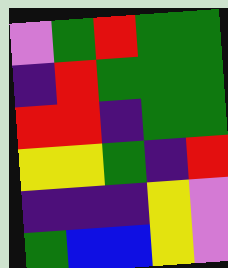[["violet", "green", "red", "green", "green"], ["indigo", "red", "green", "green", "green"], ["red", "red", "indigo", "green", "green"], ["yellow", "yellow", "green", "indigo", "red"], ["indigo", "indigo", "indigo", "yellow", "violet"], ["green", "blue", "blue", "yellow", "violet"]]